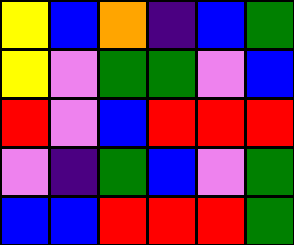[["yellow", "blue", "orange", "indigo", "blue", "green"], ["yellow", "violet", "green", "green", "violet", "blue"], ["red", "violet", "blue", "red", "red", "red"], ["violet", "indigo", "green", "blue", "violet", "green"], ["blue", "blue", "red", "red", "red", "green"]]